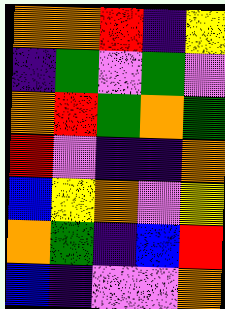[["orange", "orange", "red", "indigo", "yellow"], ["indigo", "green", "violet", "green", "violet"], ["orange", "red", "green", "orange", "green"], ["red", "violet", "indigo", "indigo", "orange"], ["blue", "yellow", "orange", "violet", "yellow"], ["orange", "green", "indigo", "blue", "red"], ["blue", "indigo", "violet", "violet", "orange"]]